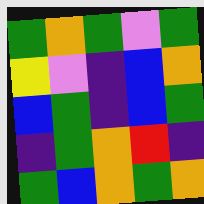[["green", "orange", "green", "violet", "green"], ["yellow", "violet", "indigo", "blue", "orange"], ["blue", "green", "indigo", "blue", "green"], ["indigo", "green", "orange", "red", "indigo"], ["green", "blue", "orange", "green", "orange"]]